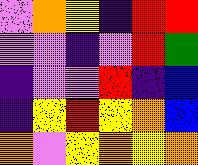[["violet", "orange", "yellow", "indigo", "red", "red"], ["violet", "violet", "indigo", "violet", "red", "green"], ["indigo", "violet", "violet", "red", "indigo", "blue"], ["indigo", "yellow", "red", "yellow", "orange", "blue"], ["orange", "violet", "yellow", "orange", "yellow", "orange"]]